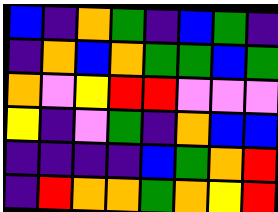[["blue", "indigo", "orange", "green", "indigo", "blue", "green", "indigo"], ["indigo", "orange", "blue", "orange", "green", "green", "blue", "green"], ["orange", "violet", "yellow", "red", "red", "violet", "violet", "violet"], ["yellow", "indigo", "violet", "green", "indigo", "orange", "blue", "blue"], ["indigo", "indigo", "indigo", "indigo", "blue", "green", "orange", "red"], ["indigo", "red", "orange", "orange", "green", "orange", "yellow", "red"]]